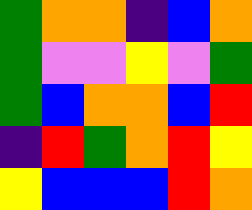[["green", "orange", "orange", "indigo", "blue", "orange"], ["green", "violet", "violet", "yellow", "violet", "green"], ["green", "blue", "orange", "orange", "blue", "red"], ["indigo", "red", "green", "orange", "red", "yellow"], ["yellow", "blue", "blue", "blue", "red", "orange"]]